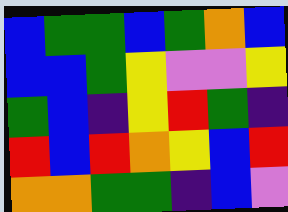[["blue", "green", "green", "blue", "green", "orange", "blue"], ["blue", "blue", "green", "yellow", "violet", "violet", "yellow"], ["green", "blue", "indigo", "yellow", "red", "green", "indigo"], ["red", "blue", "red", "orange", "yellow", "blue", "red"], ["orange", "orange", "green", "green", "indigo", "blue", "violet"]]